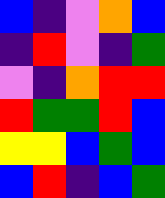[["blue", "indigo", "violet", "orange", "blue"], ["indigo", "red", "violet", "indigo", "green"], ["violet", "indigo", "orange", "red", "red"], ["red", "green", "green", "red", "blue"], ["yellow", "yellow", "blue", "green", "blue"], ["blue", "red", "indigo", "blue", "green"]]